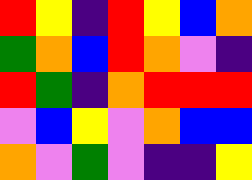[["red", "yellow", "indigo", "red", "yellow", "blue", "orange"], ["green", "orange", "blue", "red", "orange", "violet", "indigo"], ["red", "green", "indigo", "orange", "red", "red", "red"], ["violet", "blue", "yellow", "violet", "orange", "blue", "blue"], ["orange", "violet", "green", "violet", "indigo", "indigo", "yellow"]]